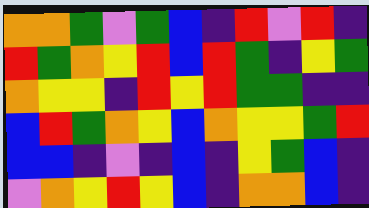[["orange", "orange", "green", "violet", "green", "blue", "indigo", "red", "violet", "red", "indigo"], ["red", "green", "orange", "yellow", "red", "blue", "red", "green", "indigo", "yellow", "green"], ["orange", "yellow", "yellow", "indigo", "red", "yellow", "red", "green", "green", "indigo", "indigo"], ["blue", "red", "green", "orange", "yellow", "blue", "orange", "yellow", "yellow", "green", "red"], ["blue", "blue", "indigo", "violet", "indigo", "blue", "indigo", "yellow", "green", "blue", "indigo"], ["violet", "orange", "yellow", "red", "yellow", "blue", "indigo", "orange", "orange", "blue", "indigo"]]